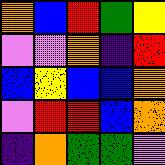[["orange", "blue", "red", "green", "yellow"], ["violet", "violet", "orange", "indigo", "red"], ["blue", "yellow", "blue", "blue", "orange"], ["violet", "red", "red", "blue", "orange"], ["indigo", "orange", "green", "green", "violet"]]